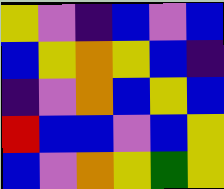[["yellow", "violet", "indigo", "blue", "violet", "blue"], ["blue", "yellow", "orange", "yellow", "blue", "indigo"], ["indigo", "violet", "orange", "blue", "yellow", "blue"], ["red", "blue", "blue", "violet", "blue", "yellow"], ["blue", "violet", "orange", "yellow", "green", "yellow"]]